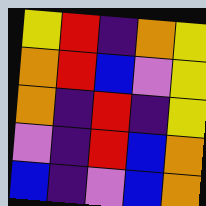[["yellow", "red", "indigo", "orange", "yellow"], ["orange", "red", "blue", "violet", "yellow"], ["orange", "indigo", "red", "indigo", "yellow"], ["violet", "indigo", "red", "blue", "orange"], ["blue", "indigo", "violet", "blue", "orange"]]